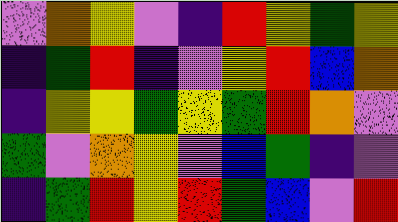[["violet", "orange", "yellow", "violet", "indigo", "red", "yellow", "green", "yellow"], ["indigo", "green", "red", "indigo", "violet", "yellow", "red", "blue", "orange"], ["indigo", "yellow", "yellow", "green", "yellow", "green", "red", "orange", "violet"], ["green", "violet", "orange", "yellow", "violet", "blue", "green", "indigo", "violet"], ["indigo", "green", "red", "yellow", "red", "green", "blue", "violet", "red"]]